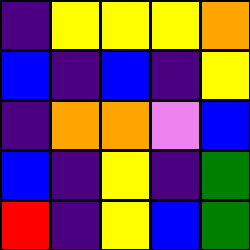[["indigo", "yellow", "yellow", "yellow", "orange"], ["blue", "indigo", "blue", "indigo", "yellow"], ["indigo", "orange", "orange", "violet", "blue"], ["blue", "indigo", "yellow", "indigo", "green"], ["red", "indigo", "yellow", "blue", "green"]]